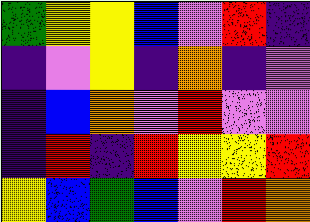[["green", "yellow", "yellow", "blue", "violet", "red", "indigo"], ["indigo", "violet", "yellow", "indigo", "orange", "indigo", "violet"], ["indigo", "blue", "orange", "violet", "red", "violet", "violet"], ["indigo", "red", "indigo", "red", "yellow", "yellow", "red"], ["yellow", "blue", "green", "blue", "violet", "red", "orange"]]